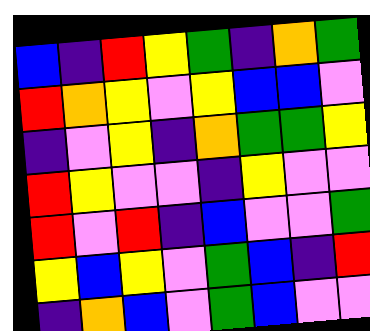[["blue", "indigo", "red", "yellow", "green", "indigo", "orange", "green"], ["red", "orange", "yellow", "violet", "yellow", "blue", "blue", "violet"], ["indigo", "violet", "yellow", "indigo", "orange", "green", "green", "yellow"], ["red", "yellow", "violet", "violet", "indigo", "yellow", "violet", "violet"], ["red", "violet", "red", "indigo", "blue", "violet", "violet", "green"], ["yellow", "blue", "yellow", "violet", "green", "blue", "indigo", "red"], ["indigo", "orange", "blue", "violet", "green", "blue", "violet", "violet"]]